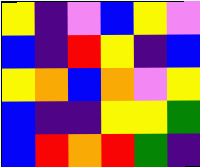[["yellow", "indigo", "violet", "blue", "yellow", "violet"], ["blue", "indigo", "red", "yellow", "indigo", "blue"], ["yellow", "orange", "blue", "orange", "violet", "yellow"], ["blue", "indigo", "indigo", "yellow", "yellow", "green"], ["blue", "red", "orange", "red", "green", "indigo"]]